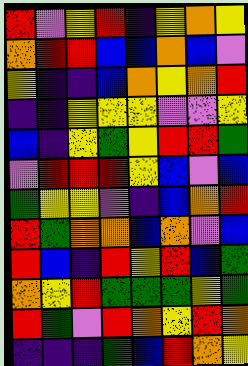[["red", "violet", "yellow", "red", "indigo", "yellow", "orange", "yellow"], ["orange", "red", "red", "blue", "blue", "orange", "blue", "violet"], ["yellow", "indigo", "indigo", "blue", "orange", "yellow", "orange", "red"], ["indigo", "indigo", "yellow", "yellow", "yellow", "violet", "violet", "yellow"], ["blue", "indigo", "yellow", "green", "yellow", "red", "red", "green"], ["violet", "red", "red", "red", "yellow", "blue", "violet", "blue"], ["green", "yellow", "yellow", "violet", "indigo", "blue", "orange", "red"], ["red", "green", "orange", "orange", "blue", "orange", "violet", "blue"], ["red", "blue", "indigo", "red", "yellow", "red", "blue", "green"], ["orange", "yellow", "red", "green", "green", "green", "yellow", "green"], ["red", "green", "violet", "red", "orange", "yellow", "red", "orange"], ["indigo", "indigo", "indigo", "green", "blue", "red", "orange", "yellow"]]